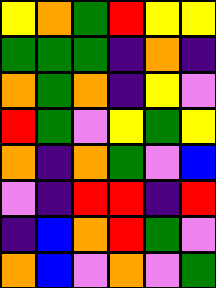[["yellow", "orange", "green", "red", "yellow", "yellow"], ["green", "green", "green", "indigo", "orange", "indigo"], ["orange", "green", "orange", "indigo", "yellow", "violet"], ["red", "green", "violet", "yellow", "green", "yellow"], ["orange", "indigo", "orange", "green", "violet", "blue"], ["violet", "indigo", "red", "red", "indigo", "red"], ["indigo", "blue", "orange", "red", "green", "violet"], ["orange", "blue", "violet", "orange", "violet", "green"]]